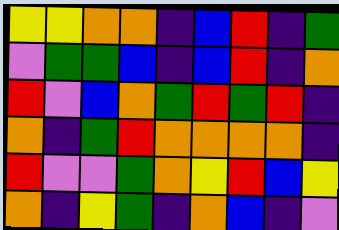[["yellow", "yellow", "orange", "orange", "indigo", "blue", "red", "indigo", "green"], ["violet", "green", "green", "blue", "indigo", "blue", "red", "indigo", "orange"], ["red", "violet", "blue", "orange", "green", "red", "green", "red", "indigo"], ["orange", "indigo", "green", "red", "orange", "orange", "orange", "orange", "indigo"], ["red", "violet", "violet", "green", "orange", "yellow", "red", "blue", "yellow"], ["orange", "indigo", "yellow", "green", "indigo", "orange", "blue", "indigo", "violet"]]